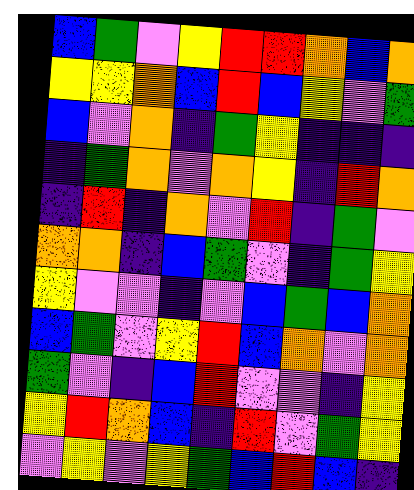[["blue", "green", "violet", "yellow", "red", "red", "orange", "blue", "orange"], ["yellow", "yellow", "orange", "blue", "red", "blue", "yellow", "violet", "green"], ["blue", "violet", "orange", "indigo", "green", "yellow", "indigo", "indigo", "indigo"], ["indigo", "green", "orange", "violet", "orange", "yellow", "indigo", "red", "orange"], ["indigo", "red", "indigo", "orange", "violet", "red", "indigo", "green", "violet"], ["orange", "orange", "indigo", "blue", "green", "violet", "indigo", "green", "yellow"], ["yellow", "violet", "violet", "indigo", "violet", "blue", "green", "blue", "orange"], ["blue", "green", "violet", "yellow", "red", "blue", "orange", "violet", "orange"], ["green", "violet", "indigo", "blue", "red", "violet", "violet", "indigo", "yellow"], ["yellow", "red", "orange", "blue", "indigo", "red", "violet", "green", "yellow"], ["violet", "yellow", "violet", "yellow", "green", "blue", "red", "blue", "indigo"]]